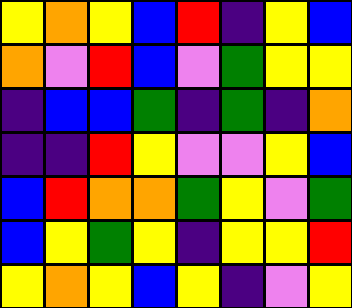[["yellow", "orange", "yellow", "blue", "red", "indigo", "yellow", "blue"], ["orange", "violet", "red", "blue", "violet", "green", "yellow", "yellow"], ["indigo", "blue", "blue", "green", "indigo", "green", "indigo", "orange"], ["indigo", "indigo", "red", "yellow", "violet", "violet", "yellow", "blue"], ["blue", "red", "orange", "orange", "green", "yellow", "violet", "green"], ["blue", "yellow", "green", "yellow", "indigo", "yellow", "yellow", "red"], ["yellow", "orange", "yellow", "blue", "yellow", "indigo", "violet", "yellow"]]